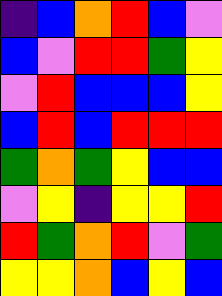[["indigo", "blue", "orange", "red", "blue", "violet"], ["blue", "violet", "red", "red", "green", "yellow"], ["violet", "red", "blue", "blue", "blue", "yellow"], ["blue", "red", "blue", "red", "red", "red"], ["green", "orange", "green", "yellow", "blue", "blue"], ["violet", "yellow", "indigo", "yellow", "yellow", "red"], ["red", "green", "orange", "red", "violet", "green"], ["yellow", "yellow", "orange", "blue", "yellow", "blue"]]